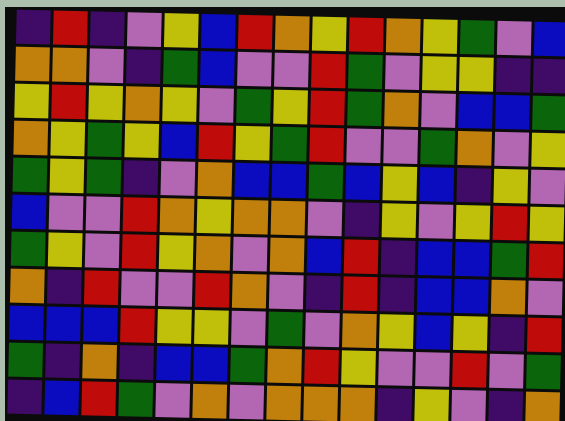[["indigo", "red", "indigo", "violet", "yellow", "blue", "red", "orange", "yellow", "red", "orange", "yellow", "green", "violet", "blue"], ["orange", "orange", "violet", "indigo", "green", "blue", "violet", "violet", "red", "green", "violet", "yellow", "yellow", "indigo", "indigo"], ["yellow", "red", "yellow", "orange", "yellow", "violet", "green", "yellow", "red", "green", "orange", "violet", "blue", "blue", "green"], ["orange", "yellow", "green", "yellow", "blue", "red", "yellow", "green", "red", "violet", "violet", "green", "orange", "violet", "yellow"], ["green", "yellow", "green", "indigo", "violet", "orange", "blue", "blue", "green", "blue", "yellow", "blue", "indigo", "yellow", "violet"], ["blue", "violet", "violet", "red", "orange", "yellow", "orange", "orange", "violet", "indigo", "yellow", "violet", "yellow", "red", "yellow"], ["green", "yellow", "violet", "red", "yellow", "orange", "violet", "orange", "blue", "red", "indigo", "blue", "blue", "green", "red"], ["orange", "indigo", "red", "violet", "violet", "red", "orange", "violet", "indigo", "red", "indigo", "blue", "blue", "orange", "violet"], ["blue", "blue", "blue", "red", "yellow", "yellow", "violet", "green", "violet", "orange", "yellow", "blue", "yellow", "indigo", "red"], ["green", "indigo", "orange", "indigo", "blue", "blue", "green", "orange", "red", "yellow", "violet", "violet", "red", "violet", "green"], ["indigo", "blue", "red", "green", "violet", "orange", "violet", "orange", "orange", "orange", "indigo", "yellow", "violet", "indigo", "orange"]]